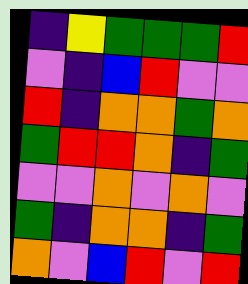[["indigo", "yellow", "green", "green", "green", "red"], ["violet", "indigo", "blue", "red", "violet", "violet"], ["red", "indigo", "orange", "orange", "green", "orange"], ["green", "red", "red", "orange", "indigo", "green"], ["violet", "violet", "orange", "violet", "orange", "violet"], ["green", "indigo", "orange", "orange", "indigo", "green"], ["orange", "violet", "blue", "red", "violet", "red"]]